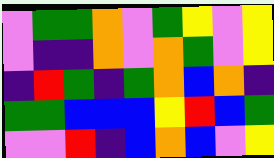[["violet", "green", "green", "orange", "violet", "green", "yellow", "violet", "yellow"], ["violet", "indigo", "indigo", "orange", "violet", "orange", "green", "violet", "yellow"], ["indigo", "red", "green", "indigo", "green", "orange", "blue", "orange", "indigo"], ["green", "green", "blue", "blue", "blue", "yellow", "red", "blue", "green"], ["violet", "violet", "red", "indigo", "blue", "orange", "blue", "violet", "yellow"]]